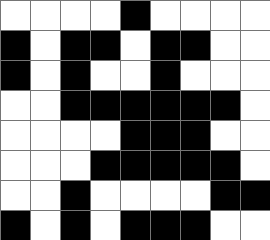[["white", "white", "white", "white", "black", "white", "white", "white", "white"], ["black", "white", "black", "black", "white", "black", "black", "white", "white"], ["black", "white", "black", "white", "white", "black", "white", "white", "white"], ["white", "white", "black", "black", "black", "black", "black", "black", "white"], ["white", "white", "white", "white", "black", "black", "black", "white", "white"], ["white", "white", "white", "black", "black", "black", "black", "black", "white"], ["white", "white", "black", "white", "white", "white", "white", "black", "black"], ["black", "white", "black", "white", "black", "black", "black", "white", "white"]]